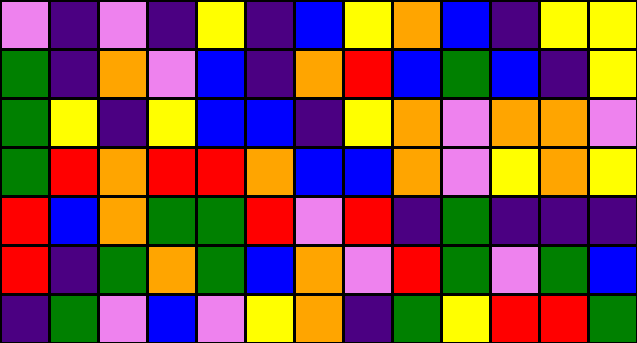[["violet", "indigo", "violet", "indigo", "yellow", "indigo", "blue", "yellow", "orange", "blue", "indigo", "yellow", "yellow"], ["green", "indigo", "orange", "violet", "blue", "indigo", "orange", "red", "blue", "green", "blue", "indigo", "yellow"], ["green", "yellow", "indigo", "yellow", "blue", "blue", "indigo", "yellow", "orange", "violet", "orange", "orange", "violet"], ["green", "red", "orange", "red", "red", "orange", "blue", "blue", "orange", "violet", "yellow", "orange", "yellow"], ["red", "blue", "orange", "green", "green", "red", "violet", "red", "indigo", "green", "indigo", "indigo", "indigo"], ["red", "indigo", "green", "orange", "green", "blue", "orange", "violet", "red", "green", "violet", "green", "blue"], ["indigo", "green", "violet", "blue", "violet", "yellow", "orange", "indigo", "green", "yellow", "red", "red", "green"]]